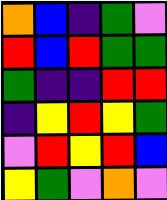[["orange", "blue", "indigo", "green", "violet"], ["red", "blue", "red", "green", "green"], ["green", "indigo", "indigo", "red", "red"], ["indigo", "yellow", "red", "yellow", "green"], ["violet", "red", "yellow", "red", "blue"], ["yellow", "green", "violet", "orange", "violet"]]